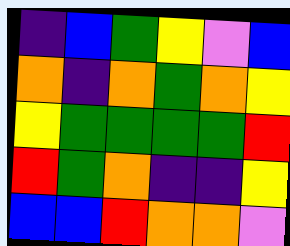[["indigo", "blue", "green", "yellow", "violet", "blue"], ["orange", "indigo", "orange", "green", "orange", "yellow"], ["yellow", "green", "green", "green", "green", "red"], ["red", "green", "orange", "indigo", "indigo", "yellow"], ["blue", "blue", "red", "orange", "orange", "violet"]]